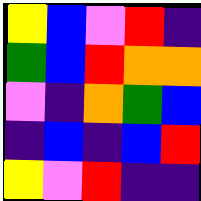[["yellow", "blue", "violet", "red", "indigo"], ["green", "blue", "red", "orange", "orange"], ["violet", "indigo", "orange", "green", "blue"], ["indigo", "blue", "indigo", "blue", "red"], ["yellow", "violet", "red", "indigo", "indigo"]]